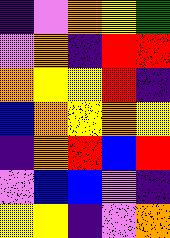[["indigo", "violet", "orange", "yellow", "green"], ["violet", "orange", "indigo", "red", "red"], ["orange", "yellow", "yellow", "red", "indigo"], ["blue", "orange", "yellow", "orange", "yellow"], ["indigo", "orange", "red", "blue", "red"], ["violet", "blue", "blue", "violet", "indigo"], ["yellow", "yellow", "indigo", "violet", "orange"]]